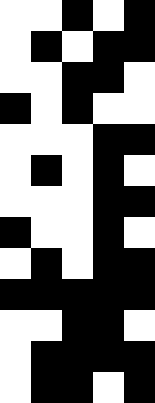[["white", "white", "black", "white", "black"], ["white", "black", "white", "black", "black"], ["white", "white", "black", "black", "white"], ["black", "white", "black", "white", "white"], ["white", "white", "white", "black", "black"], ["white", "black", "white", "black", "white"], ["white", "white", "white", "black", "black"], ["black", "white", "white", "black", "white"], ["white", "black", "white", "black", "black"], ["black", "black", "black", "black", "black"], ["white", "white", "black", "black", "white"], ["white", "black", "black", "black", "black"], ["white", "black", "black", "white", "black"]]